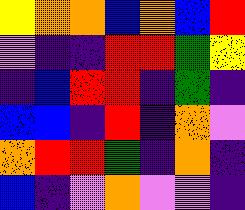[["yellow", "orange", "orange", "blue", "orange", "blue", "red"], ["violet", "indigo", "indigo", "red", "red", "green", "yellow"], ["indigo", "blue", "red", "red", "indigo", "green", "indigo"], ["blue", "blue", "indigo", "red", "indigo", "orange", "violet"], ["orange", "red", "red", "green", "indigo", "orange", "indigo"], ["blue", "indigo", "violet", "orange", "violet", "violet", "indigo"]]